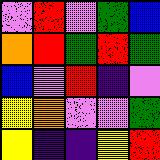[["violet", "red", "violet", "green", "blue"], ["orange", "red", "green", "red", "green"], ["blue", "violet", "red", "indigo", "violet"], ["yellow", "orange", "violet", "violet", "green"], ["yellow", "indigo", "indigo", "yellow", "red"]]